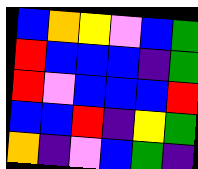[["blue", "orange", "yellow", "violet", "blue", "green"], ["red", "blue", "blue", "blue", "indigo", "green"], ["red", "violet", "blue", "blue", "blue", "red"], ["blue", "blue", "red", "indigo", "yellow", "green"], ["orange", "indigo", "violet", "blue", "green", "indigo"]]